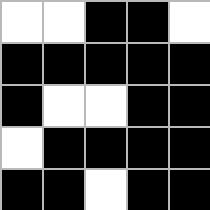[["white", "white", "black", "black", "white"], ["black", "black", "black", "black", "black"], ["black", "white", "white", "black", "black"], ["white", "black", "black", "black", "black"], ["black", "black", "white", "black", "black"]]